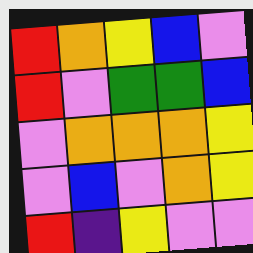[["red", "orange", "yellow", "blue", "violet"], ["red", "violet", "green", "green", "blue"], ["violet", "orange", "orange", "orange", "yellow"], ["violet", "blue", "violet", "orange", "yellow"], ["red", "indigo", "yellow", "violet", "violet"]]